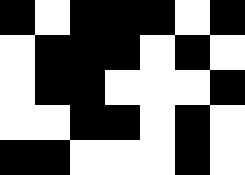[["black", "white", "black", "black", "black", "white", "black"], ["white", "black", "black", "black", "white", "black", "white"], ["white", "black", "black", "white", "white", "white", "black"], ["white", "white", "black", "black", "white", "black", "white"], ["black", "black", "white", "white", "white", "black", "white"]]